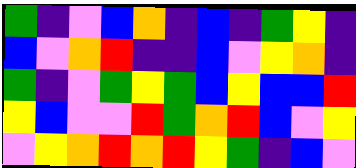[["green", "indigo", "violet", "blue", "orange", "indigo", "blue", "indigo", "green", "yellow", "indigo"], ["blue", "violet", "orange", "red", "indigo", "indigo", "blue", "violet", "yellow", "orange", "indigo"], ["green", "indigo", "violet", "green", "yellow", "green", "blue", "yellow", "blue", "blue", "red"], ["yellow", "blue", "violet", "violet", "red", "green", "orange", "red", "blue", "violet", "yellow"], ["violet", "yellow", "orange", "red", "orange", "red", "yellow", "green", "indigo", "blue", "violet"]]